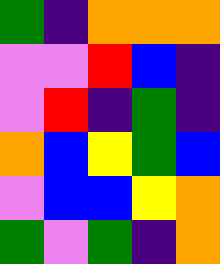[["green", "indigo", "orange", "orange", "orange"], ["violet", "violet", "red", "blue", "indigo"], ["violet", "red", "indigo", "green", "indigo"], ["orange", "blue", "yellow", "green", "blue"], ["violet", "blue", "blue", "yellow", "orange"], ["green", "violet", "green", "indigo", "orange"]]